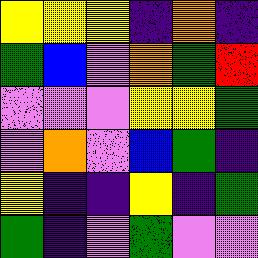[["yellow", "yellow", "yellow", "indigo", "orange", "indigo"], ["green", "blue", "violet", "orange", "green", "red"], ["violet", "violet", "violet", "yellow", "yellow", "green"], ["violet", "orange", "violet", "blue", "green", "indigo"], ["yellow", "indigo", "indigo", "yellow", "indigo", "green"], ["green", "indigo", "violet", "green", "violet", "violet"]]